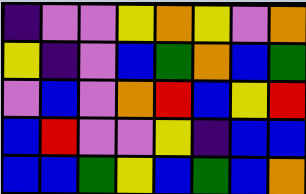[["indigo", "violet", "violet", "yellow", "orange", "yellow", "violet", "orange"], ["yellow", "indigo", "violet", "blue", "green", "orange", "blue", "green"], ["violet", "blue", "violet", "orange", "red", "blue", "yellow", "red"], ["blue", "red", "violet", "violet", "yellow", "indigo", "blue", "blue"], ["blue", "blue", "green", "yellow", "blue", "green", "blue", "orange"]]